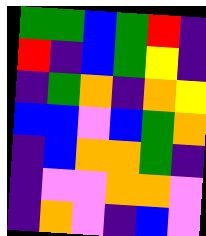[["green", "green", "blue", "green", "red", "indigo"], ["red", "indigo", "blue", "green", "yellow", "indigo"], ["indigo", "green", "orange", "indigo", "orange", "yellow"], ["blue", "blue", "violet", "blue", "green", "orange"], ["indigo", "blue", "orange", "orange", "green", "indigo"], ["indigo", "violet", "violet", "orange", "orange", "violet"], ["indigo", "orange", "violet", "indigo", "blue", "violet"]]